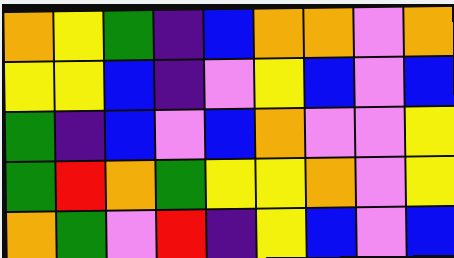[["orange", "yellow", "green", "indigo", "blue", "orange", "orange", "violet", "orange"], ["yellow", "yellow", "blue", "indigo", "violet", "yellow", "blue", "violet", "blue"], ["green", "indigo", "blue", "violet", "blue", "orange", "violet", "violet", "yellow"], ["green", "red", "orange", "green", "yellow", "yellow", "orange", "violet", "yellow"], ["orange", "green", "violet", "red", "indigo", "yellow", "blue", "violet", "blue"]]